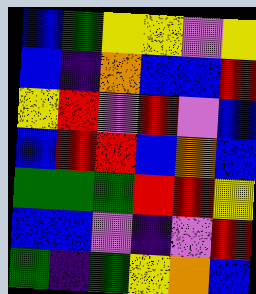[["blue", "green", "yellow", "yellow", "violet", "yellow"], ["blue", "indigo", "orange", "blue", "blue", "red"], ["yellow", "red", "violet", "red", "violet", "blue"], ["blue", "red", "red", "blue", "orange", "blue"], ["green", "green", "green", "red", "red", "yellow"], ["blue", "blue", "violet", "indigo", "violet", "red"], ["green", "indigo", "green", "yellow", "orange", "blue"]]